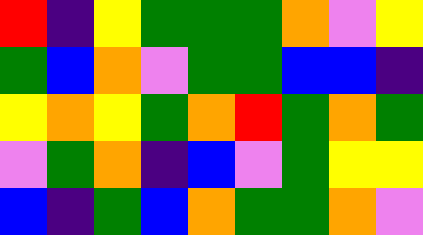[["red", "indigo", "yellow", "green", "green", "green", "orange", "violet", "yellow"], ["green", "blue", "orange", "violet", "green", "green", "blue", "blue", "indigo"], ["yellow", "orange", "yellow", "green", "orange", "red", "green", "orange", "green"], ["violet", "green", "orange", "indigo", "blue", "violet", "green", "yellow", "yellow"], ["blue", "indigo", "green", "blue", "orange", "green", "green", "orange", "violet"]]